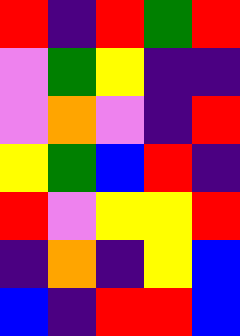[["red", "indigo", "red", "green", "red"], ["violet", "green", "yellow", "indigo", "indigo"], ["violet", "orange", "violet", "indigo", "red"], ["yellow", "green", "blue", "red", "indigo"], ["red", "violet", "yellow", "yellow", "red"], ["indigo", "orange", "indigo", "yellow", "blue"], ["blue", "indigo", "red", "red", "blue"]]